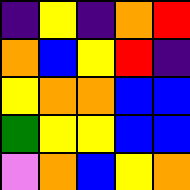[["indigo", "yellow", "indigo", "orange", "red"], ["orange", "blue", "yellow", "red", "indigo"], ["yellow", "orange", "orange", "blue", "blue"], ["green", "yellow", "yellow", "blue", "blue"], ["violet", "orange", "blue", "yellow", "orange"]]